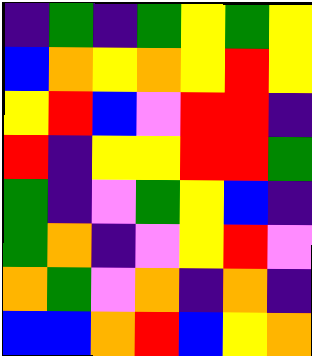[["indigo", "green", "indigo", "green", "yellow", "green", "yellow"], ["blue", "orange", "yellow", "orange", "yellow", "red", "yellow"], ["yellow", "red", "blue", "violet", "red", "red", "indigo"], ["red", "indigo", "yellow", "yellow", "red", "red", "green"], ["green", "indigo", "violet", "green", "yellow", "blue", "indigo"], ["green", "orange", "indigo", "violet", "yellow", "red", "violet"], ["orange", "green", "violet", "orange", "indigo", "orange", "indigo"], ["blue", "blue", "orange", "red", "blue", "yellow", "orange"]]